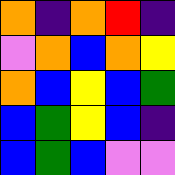[["orange", "indigo", "orange", "red", "indigo"], ["violet", "orange", "blue", "orange", "yellow"], ["orange", "blue", "yellow", "blue", "green"], ["blue", "green", "yellow", "blue", "indigo"], ["blue", "green", "blue", "violet", "violet"]]